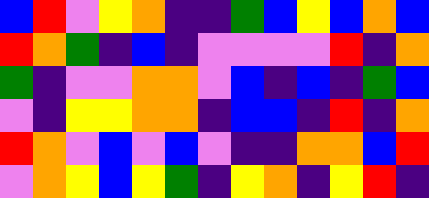[["blue", "red", "violet", "yellow", "orange", "indigo", "indigo", "green", "blue", "yellow", "blue", "orange", "blue"], ["red", "orange", "green", "indigo", "blue", "indigo", "violet", "violet", "violet", "violet", "red", "indigo", "orange"], ["green", "indigo", "violet", "violet", "orange", "orange", "violet", "blue", "indigo", "blue", "indigo", "green", "blue"], ["violet", "indigo", "yellow", "yellow", "orange", "orange", "indigo", "blue", "blue", "indigo", "red", "indigo", "orange"], ["red", "orange", "violet", "blue", "violet", "blue", "violet", "indigo", "indigo", "orange", "orange", "blue", "red"], ["violet", "orange", "yellow", "blue", "yellow", "green", "indigo", "yellow", "orange", "indigo", "yellow", "red", "indigo"]]